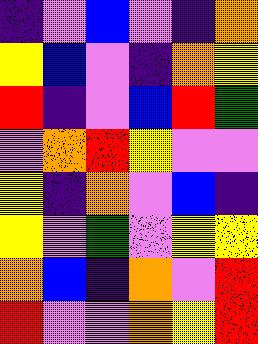[["indigo", "violet", "blue", "violet", "indigo", "orange"], ["yellow", "blue", "violet", "indigo", "orange", "yellow"], ["red", "indigo", "violet", "blue", "red", "green"], ["violet", "orange", "red", "yellow", "violet", "violet"], ["yellow", "indigo", "orange", "violet", "blue", "indigo"], ["yellow", "violet", "green", "violet", "yellow", "yellow"], ["orange", "blue", "indigo", "orange", "violet", "red"], ["red", "violet", "violet", "orange", "yellow", "red"]]